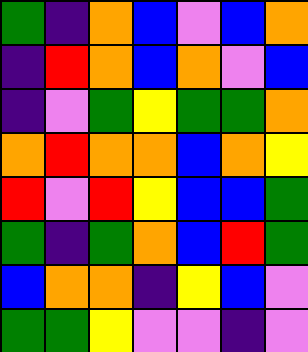[["green", "indigo", "orange", "blue", "violet", "blue", "orange"], ["indigo", "red", "orange", "blue", "orange", "violet", "blue"], ["indigo", "violet", "green", "yellow", "green", "green", "orange"], ["orange", "red", "orange", "orange", "blue", "orange", "yellow"], ["red", "violet", "red", "yellow", "blue", "blue", "green"], ["green", "indigo", "green", "orange", "blue", "red", "green"], ["blue", "orange", "orange", "indigo", "yellow", "blue", "violet"], ["green", "green", "yellow", "violet", "violet", "indigo", "violet"]]